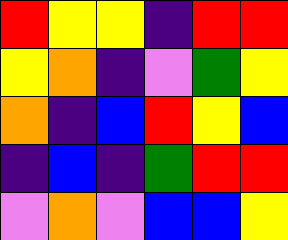[["red", "yellow", "yellow", "indigo", "red", "red"], ["yellow", "orange", "indigo", "violet", "green", "yellow"], ["orange", "indigo", "blue", "red", "yellow", "blue"], ["indigo", "blue", "indigo", "green", "red", "red"], ["violet", "orange", "violet", "blue", "blue", "yellow"]]